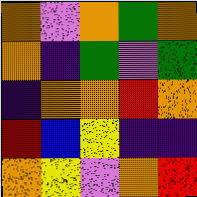[["orange", "violet", "orange", "green", "orange"], ["orange", "indigo", "green", "violet", "green"], ["indigo", "orange", "orange", "red", "orange"], ["red", "blue", "yellow", "indigo", "indigo"], ["orange", "yellow", "violet", "orange", "red"]]